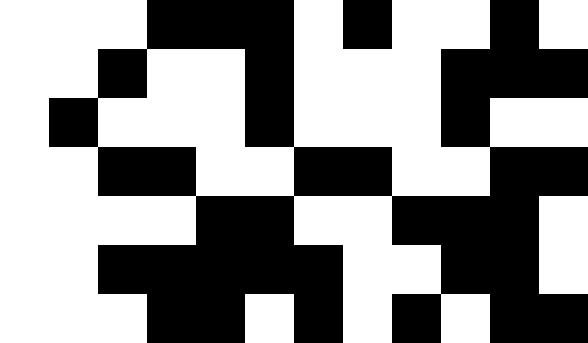[["white", "white", "white", "black", "black", "black", "white", "black", "white", "white", "black", "white"], ["white", "white", "black", "white", "white", "black", "white", "white", "white", "black", "black", "black"], ["white", "black", "white", "white", "white", "black", "white", "white", "white", "black", "white", "white"], ["white", "white", "black", "black", "white", "white", "black", "black", "white", "white", "black", "black"], ["white", "white", "white", "white", "black", "black", "white", "white", "black", "black", "black", "white"], ["white", "white", "black", "black", "black", "black", "black", "white", "white", "black", "black", "white"], ["white", "white", "white", "black", "black", "white", "black", "white", "black", "white", "black", "black"]]